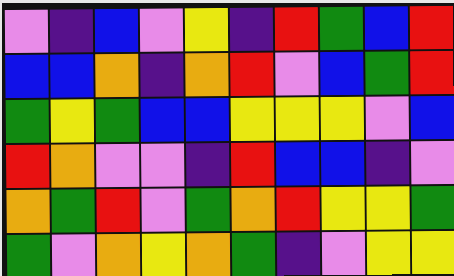[["violet", "indigo", "blue", "violet", "yellow", "indigo", "red", "green", "blue", "red"], ["blue", "blue", "orange", "indigo", "orange", "red", "violet", "blue", "green", "red"], ["green", "yellow", "green", "blue", "blue", "yellow", "yellow", "yellow", "violet", "blue"], ["red", "orange", "violet", "violet", "indigo", "red", "blue", "blue", "indigo", "violet"], ["orange", "green", "red", "violet", "green", "orange", "red", "yellow", "yellow", "green"], ["green", "violet", "orange", "yellow", "orange", "green", "indigo", "violet", "yellow", "yellow"]]